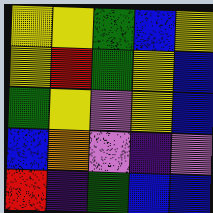[["yellow", "yellow", "green", "blue", "yellow"], ["yellow", "red", "green", "yellow", "blue"], ["green", "yellow", "violet", "yellow", "blue"], ["blue", "orange", "violet", "indigo", "violet"], ["red", "indigo", "green", "blue", "blue"]]